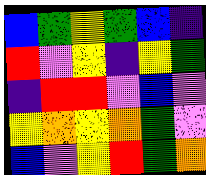[["blue", "green", "yellow", "green", "blue", "indigo"], ["red", "violet", "yellow", "indigo", "yellow", "green"], ["indigo", "red", "red", "violet", "blue", "violet"], ["yellow", "orange", "yellow", "orange", "green", "violet"], ["blue", "violet", "yellow", "red", "green", "orange"]]